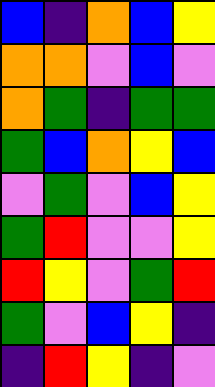[["blue", "indigo", "orange", "blue", "yellow"], ["orange", "orange", "violet", "blue", "violet"], ["orange", "green", "indigo", "green", "green"], ["green", "blue", "orange", "yellow", "blue"], ["violet", "green", "violet", "blue", "yellow"], ["green", "red", "violet", "violet", "yellow"], ["red", "yellow", "violet", "green", "red"], ["green", "violet", "blue", "yellow", "indigo"], ["indigo", "red", "yellow", "indigo", "violet"]]